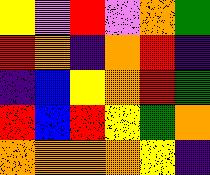[["yellow", "violet", "red", "violet", "orange", "green"], ["red", "orange", "indigo", "orange", "red", "indigo"], ["indigo", "blue", "yellow", "orange", "red", "green"], ["red", "blue", "red", "yellow", "green", "orange"], ["orange", "orange", "orange", "orange", "yellow", "indigo"]]